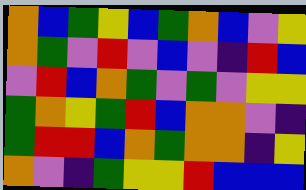[["orange", "blue", "green", "yellow", "blue", "green", "orange", "blue", "violet", "yellow"], ["orange", "green", "violet", "red", "violet", "blue", "violet", "indigo", "red", "blue"], ["violet", "red", "blue", "orange", "green", "violet", "green", "violet", "yellow", "yellow"], ["green", "orange", "yellow", "green", "red", "blue", "orange", "orange", "violet", "indigo"], ["green", "red", "red", "blue", "orange", "green", "orange", "orange", "indigo", "yellow"], ["orange", "violet", "indigo", "green", "yellow", "yellow", "red", "blue", "blue", "blue"]]